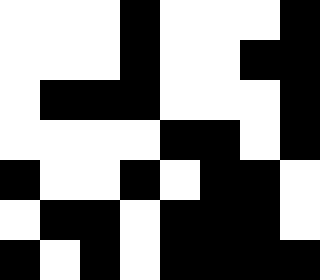[["white", "white", "white", "black", "white", "white", "white", "black"], ["white", "white", "white", "black", "white", "white", "black", "black"], ["white", "black", "black", "black", "white", "white", "white", "black"], ["white", "white", "white", "white", "black", "black", "white", "black"], ["black", "white", "white", "black", "white", "black", "black", "white"], ["white", "black", "black", "white", "black", "black", "black", "white"], ["black", "white", "black", "white", "black", "black", "black", "black"]]